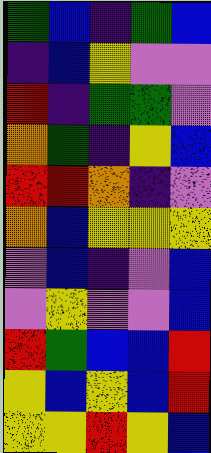[["green", "blue", "indigo", "green", "blue"], ["indigo", "blue", "yellow", "violet", "violet"], ["red", "indigo", "green", "green", "violet"], ["orange", "green", "indigo", "yellow", "blue"], ["red", "red", "orange", "indigo", "violet"], ["orange", "blue", "yellow", "yellow", "yellow"], ["violet", "blue", "indigo", "violet", "blue"], ["violet", "yellow", "violet", "violet", "blue"], ["red", "green", "blue", "blue", "red"], ["yellow", "blue", "yellow", "blue", "red"], ["yellow", "yellow", "red", "yellow", "blue"]]